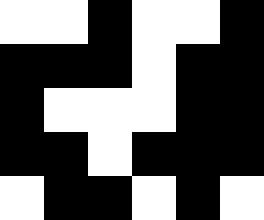[["white", "white", "black", "white", "white", "black"], ["black", "black", "black", "white", "black", "black"], ["black", "white", "white", "white", "black", "black"], ["black", "black", "white", "black", "black", "black"], ["white", "black", "black", "white", "black", "white"]]